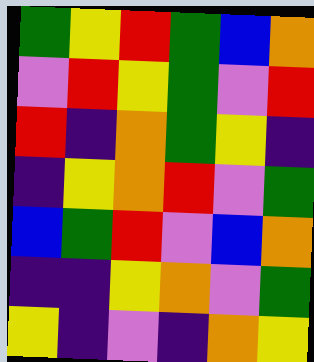[["green", "yellow", "red", "green", "blue", "orange"], ["violet", "red", "yellow", "green", "violet", "red"], ["red", "indigo", "orange", "green", "yellow", "indigo"], ["indigo", "yellow", "orange", "red", "violet", "green"], ["blue", "green", "red", "violet", "blue", "orange"], ["indigo", "indigo", "yellow", "orange", "violet", "green"], ["yellow", "indigo", "violet", "indigo", "orange", "yellow"]]